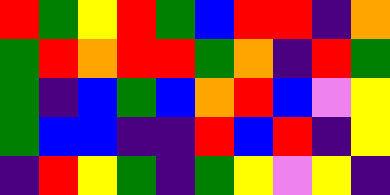[["red", "green", "yellow", "red", "green", "blue", "red", "red", "indigo", "orange"], ["green", "red", "orange", "red", "red", "green", "orange", "indigo", "red", "green"], ["green", "indigo", "blue", "green", "blue", "orange", "red", "blue", "violet", "yellow"], ["green", "blue", "blue", "indigo", "indigo", "red", "blue", "red", "indigo", "yellow"], ["indigo", "red", "yellow", "green", "indigo", "green", "yellow", "violet", "yellow", "indigo"]]